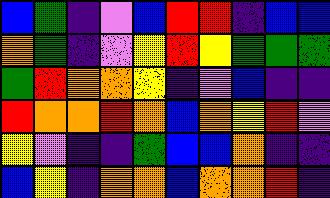[["blue", "green", "indigo", "violet", "blue", "red", "red", "indigo", "blue", "blue"], ["orange", "green", "indigo", "violet", "yellow", "red", "yellow", "green", "green", "green"], ["green", "red", "orange", "orange", "yellow", "indigo", "violet", "blue", "indigo", "indigo"], ["red", "orange", "orange", "red", "orange", "blue", "orange", "yellow", "red", "violet"], ["yellow", "violet", "indigo", "indigo", "green", "blue", "blue", "orange", "indigo", "indigo"], ["blue", "yellow", "indigo", "orange", "orange", "blue", "orange", "orange", "red", "indigo"]]